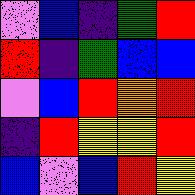[["violet", "blue", "indigo", "green", "red"], ["red", "indigo", "green", "blue", "blue"], ["violet", "blue", "red", "orange", "red"], ["indigo", "red", "yellow", "yellow", "red"], ["blue", "violet", "blue", "red", "yellow"]]